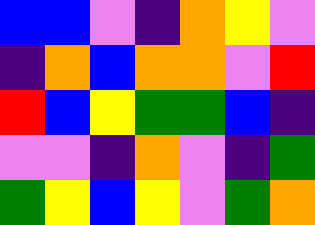[["blue", "blue", "violet", "indigo", "orange", "yellow", "violet"], ["indigo", "orange", "blue", "orange", "orange", "violet", "red"], ["red", "blue", "yellow", "green", "green", "blue", "indigo"], ["violet", "violet", "indigo", "orange", "violet", "indigo", "green"], ["green", "yellow", "blue", "yellow", "violet", "green", "orange"]]